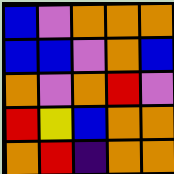[["blue", "violet", "orange", "orange", "orange"], ["blue", "blue", "violet", "orange", "blue"], ["orange", "violet", "orange", "red", "violet"], ["red", "yellow", "blue", "orange", "orange"], ["orange", "red", "indigo", "orange", "orange"]]